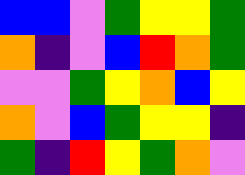[["blue", "blue", "violet", "green", "yellow", "yellow", "green"], ["orange", "indigo", "violet", "blue", "red", "orange", "green"], ["violet", "violet", "green", "yellow", "orange", "blue", "yellow"], ["orange", "violet", "blue", "green", "yellow", "yellow", "indigo"], ["green", "indigo", "red", "yellow", "green", "orange", "violet"]]